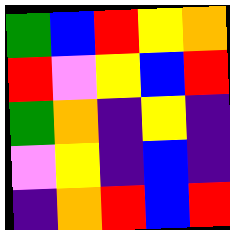[["green", "blue", "red", "yellow", "orange"], ["red", "violet", "yellow", "blue", "red"], ["green", "orange", "indigo", "yellow", "indigo"], ["violet", "yellow", "indigo", "blue", "indigo"], ["indigo", "orange", "red", "blue", "red"]]